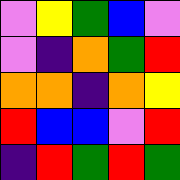[["violet", "yellow", "green", "blue", "violet"], ["violet", "indigo", "orange", "green", "red"], ["orange", "orange", "indigo", "orange", "yellow"], ["red", "blue", "blue", "violet", "red"], ["indigo", "red", "green", "red", "green"]]